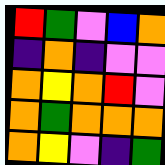[["red", "green", "violet", "blue", "orange"], ["indigo", "orange", "indigo", "violet", "violet"], ["orange", "yellow", "orange", "red", "violet"], ["orange", "green", "orange", "orange", "orange"], ["orange", "yellow", "violet", "indigo", "green"]]